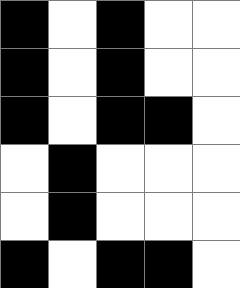[["black", "white", "black", "white", "white"], ["black", "white", "black", "white", "white"], ["black", "white", "black", "black", "white"], ["white", "black", "white", "white", "white"], ["white", "black", "white", "white", "white"], ["black", "white", "black", "black", "white"]]